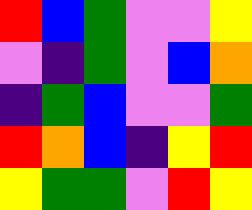[["red", "blue", "green", "violet", "violet", "yellow"], ["violet", "indigo", "green", "violet", "blue", "orange"], ["indigo", "green", "blue", "violet", "violet", "green"], ["red", "orange", "blue", "indigo", "yellow", "red"], ["yellow", "green", "green", "violet", "red", "yellow"]]